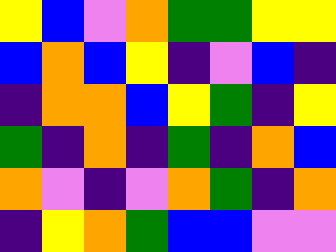[["yellow", "blue", "violet", "orange", "green", "green", "yellow", "yellow"], ["blue", "orange", "blue", "yellow", "indigo", "violet", "blue", "indigo"], ["indigo", "orange", "orange", "blue", "yellow", "green", "indigo", "yellow"], ["green", "indigo", "orange", "indigo", "green", "indigo", "orange", "blue"], ["orange", "violet", "indigo", "violet", "orange", "green", "indigo", "orange"], ["indigo", "yellow", "orange", "green", "blue", "blue", "violet", "violet"]]